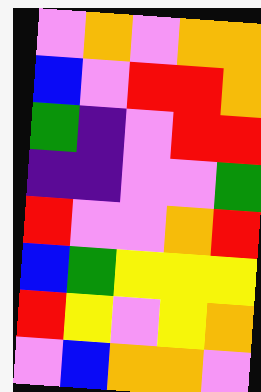[["violet", "orange", "violet", "orange", "orange"], ["blue", "violet", "red", "red", "orange"], ["green", "indigo", "violet", "red", "red"], ["indigo", "indigo", "violet", "violet", "green"], ["red", "violet", "violet", "orange", "red"], ["blue", "green", "yellow", "yellow", "yellow"], ["red", "yellow", "violet", "yellow", "orange"], ["violet", "blue", "orange", "orange", "violet"]]